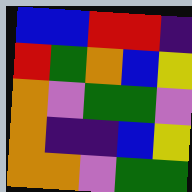[["blue", "blue", "red", "red", "indigo"], ["red", "green", "orange", "blue", "yellow"], ["orange", "violet", "green", "green", "violet"], ["orange", "indigo", "indigo", "blue", "yellow"], ["orange", "orange", "violet", "green", "green"]]